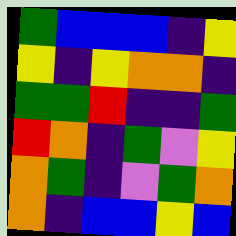[["green", "blue", "blue", "blue", "indigo", "yellow"], ["yellow", "indigo", "yellow", "orange", "orange", "indigo"], ["green", "green", "red", "indigo", "indigo", "green"], ["red", "orange", "indigo", "green", "violet", "yellow"], ["orange", "green", "indigo", "violet", "green", "orange"], ["orange", "indigo", "blue", "blue", "yellow", "blue"]]